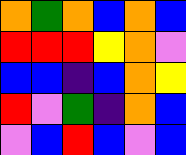[["orange", "green", "orange", "blue", "orange", "blue"], ["red", "red", "red", "yellow", "orange", "violet"], ["blue", "blue", "indigo", "blue", "orange", "yellow"], ["red", "violet", "green", "indigo", "orange", "blue"], ["violet", "blue", "red", "blue", "violet", "blue"]]